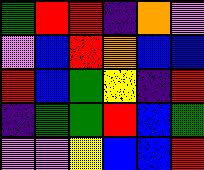[["green", "red", "red", "indigo", "orange", "violet"], ["violet", "blue", "red", "orange", "blue", "blue"], ["red", "blue", "green", "yellow", "indigo", "red"], ["indigo", "green", "green", "red", "blue", "green"], ["violet", "violet", "yellow", "blue", "blue", "red"]]